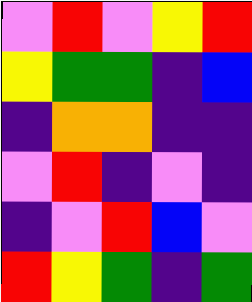[["violet", "red", "violet", "yellow", "red"], ["yellow", "green", "green", "indigo", "blue"], ["indigo", "orange", "orange", "indigo", "indigo"], ["violet", "red", "indigo", "violet", "indigo"], ["indigo", "violet", "red", "blue", "violet"], ["red", "yellow", "green", "indigo", "green"]]